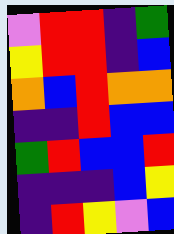[["violet", "red", "red", "indigo", "green"], ["yellow", "red", "red", "indigo", "blue"], ["orange", "blue", "red", "orange", "orange"], ["indigo", "indigo", "red", "blue", "blue"], ["green", "red", "blue", "blue", "red"], ["indigo", "indigo", "indigo", "blue", "yellow"], ["indigo", "red", "yellow", "violet", "blue"]]